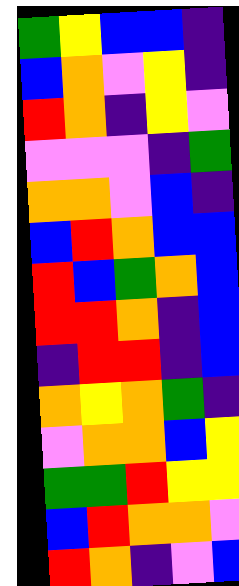[["green", "yellow", "blue", "blue", "indigo"], ["blue", "orange", "violet", "yellow", "indigo"], ["red", "orange", "indigo", "yellow", "violet"], ["violet", "violet", "violet", "indigo", "green"], ["orange", "orange", "violet", "blue", "indigo"], ["blue", "red", "orange", "blue", "blue"], ["red", "blue", "green", "orange", "blue"], ["red", "red", "orange", "indigo", "blue"], ["indigo", "red", "red", "indigo", "blue"], ["orange", "yellow", "orange", "green", "indigo"], ["violet", "orange", "orange", "blue", "yellow"], ["green", "green", "red", "yellow", "yellow"], ["blue", "red", "orange", "orange", "violet"], ["red", "orange", "indigo", "violet", "blue"]]